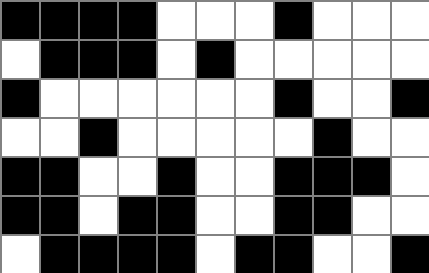[["black", "black", "black", "black", "white", "white", "white", "black", "white", "white", "white"], ["white", "black", "black", "black", "white", "black", "white", "white", "white", "white", "white"], ["black", "white", "white", "white", "white", "white", "white", "black", "white", "white", "black"], ["white", "white", "black", "white", "white", "white", "white", "white", "black", "white", "white"], ["black", "black", "white", "white", "black", "white", "white", "black", "black", "black", "white"], ["black", "black", "white", "black", "black", "white", "white", "black", "black", "white", "white"], ["white", "black", "black", "black", "black", "white", "black", "black", "white", "white", "black"]]